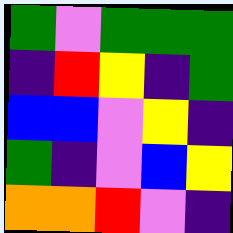[["green", "violet", "green", "green", "green"], ["indigo", "red", "yellow", "indigo", "green"], ["blue", "blue", "violet", "yellow", "indigo"], ["green", "indigo", "violet", "blue", "yellow"], ["orange", "orange", "red", "violet", "indigo"]]